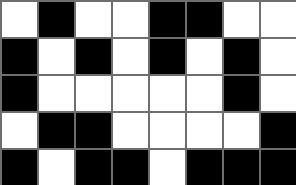[["white", "black", "white", "white", "black", "black", "white", "white"], ["black", "white", "black", "white", "black", "white", "black", "white"], ["black", "white", "white", "white", "white", "white", "black", "white"], ["white", "black", "black", "white", "white", "white", "white", "black"], ["black", "white", "black", "black", "white", "black", "black", "black"]]